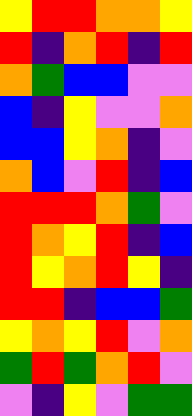[["yellow", "red", "red", "orange", "orange", "yellow"], ["red", "indigo", "orange", "red", "indigo", "red"], ["orange", "green", "blue", "blue", "violet", "violet"], ["blue", "indigo", "yellow", "violet", "violet", "orange"], ["blue", "blue", "yellow", "orange", "indigo", "violet"], ["orange", "blue", "violet", "red", "indigo", "blue"], ["red", "red", "red", "orange", "green", "violet"], ["red", "orange", "yellow", "red", "indigo", "blue"], ["red", "yellow", "orange", "red", "yellow", "indigo"], ["red", "red", "indigo", "blue", "blue", "green"], ["yellow", "orange", "yellow", "red", "violet", "orange"], ["green", "red", "green", "orange", "red", "violet"], ["violet", "indigo", "yellow", "violet", "green", "green"]]